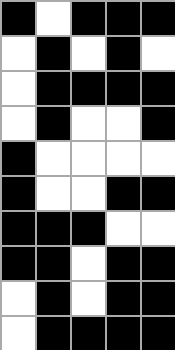[["black", "white", "black", "black", "black"], ["white", "black", "white", "black", "white"], ["white", "black", "black", "black", "black"], ["white", "black", "white", "white", "black"], ["black", "white", "white", "white", "white"], ["black", "white", "white", "black", "black"], ["black", "black", "black", "white", "white"], ["black", "black", "white", "black", "black"], ["white", "black", "white", "black", "black"], ["white", "black", "black", "black", "black"]]